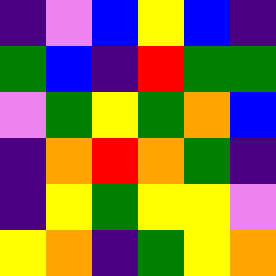[["indigo", "violet", "blue", "yellow", "blue", "indigo"], ["green", "blue", "indigo", "red", "green", "green"], ["violet", "green", "yellow", "green", "orange", "blue"], ["indigo", "orange", "red", "orange", "green", "indigo"], ["indigo", "yellow", "green", "yellow", "yellow", "violet"], ["yellow", "orange", "indigo", "green", "yellow", "orange"]]